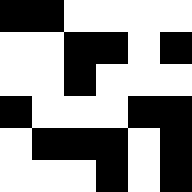[["black", "black", "white", "white", "white", "white"], ["white", "white", "black", "black", "white", "black"], ["white", "white", "black", "white", "white", "white"], ["black", "white", "white", "white", "black", "black"], ["white", "black", "black", "black", "white", "black"], ["white", "white", "white", "black", "white", "black"]]